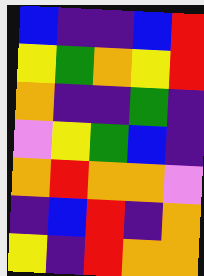[["blue", "indigo", "indigo", "blue", "red"], ["yellow", "green", "orange", "yellow", "red"], ["orange", "indigo", "indigo", "green", "indigo"], ["violet", "yellow", "green", "blue", "indigo"], ["orange", "red", "orange", "orange", "violet"], ["indigo", "blue", "red", "indigo", "orange"], ["yellow", "indigo", "red", "orange", "orange"]]